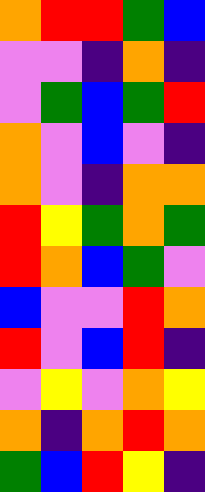[["orange", "red", "red", "green", "blue"], ["violet", "violet", "indigo", "orange", "indigo"], ["violet", "green", "blue", "green", "red"], ["orange", "violet", "blue", "violet", "indigo"], ["orange", "violet", "indigo", "orange", "orange"], ["red", "yellow", "green", "orange", "green"], ["red", "orange", "blue", "green", "violet"], ["blue", "violet", "violet", "red", "orange"], ["red", "violet", "blue", "red", "indigo"], ["violet", "yellow", "violet", "orange", "yellow"], ["orange", "indigo", "orange", "red", "orange"], ["green", "blue", "red", "yellow", "indigo"]]